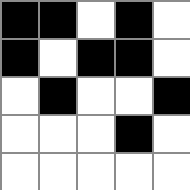[["black", "black", "white", "black", "white"], ["black", "white", "black", "black", "white"], ["white", "black", "white", "white", "black"], ["white", "white", "white", "black", "white"], ["white", "white", "white", "white", "white"]]